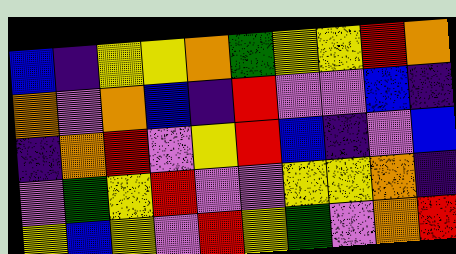[["blue", "indigo", "yellow", "yellow", "orange", "green", "yellow", "yellow", "red", "orange"], ["orange", "violet", "orange", "blue", "indigo", "red", "violet", "violet", "blue", "indigo"], ["indigo", "orange", "red", "violet", "yellow", "red", "blue", "indigo", "violet", "blue"], ["violet", "green", "yellow", "red", "violet", "violet", "yellow", "yellow", "orange", "indigo"], ["yellow", "blue", "yellow", "violet", "red", "yellow", "green", "violet", "orange", "red"]]